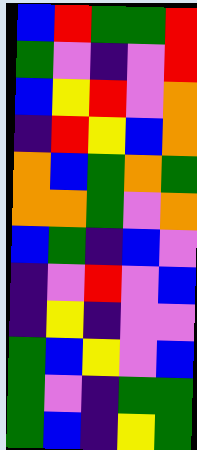[["blue", "red", "green", "green", "red"], ["green", "violet", "indigo", "violet", "red"], ["blue", "yellow", "red", "violet", "orange"], ["indigo", "red", "yellow", "blue", "orange"], ["orange", "blue", "green", "orange", "green"], ["orange", "orange", "green", "violet", "orange"], ["blue", "green", "indigo", "blue", "violet"], ["indigo", "violet", "red", "violet", "blue"], ["indigo", "yellow", "indigo", "violet", "violet"], ["green", "blue", "yellow", "violet", "blue"], ["green", "violet", "indigo", "green", "green"], ["green", "blue", "indigo", "yellow", "green"]]